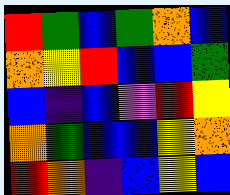[["red", "green", "blue", "green", "orange", "blue"], ["orange", "yellow", "red", "blue", "blue", "green"], ["blue", "indigo", "blue", "violet", "red", "yellow"], ["orange", "green", "blue", "blue", "yellow", "orange"], ["red", "orange", "indigo", "blue", "yellow", "blue"]]